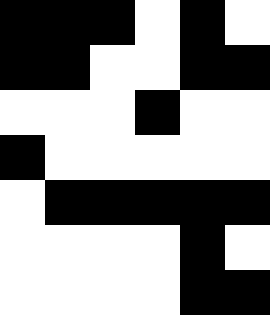[["black", "black", "black", "white", "black", "white"], ["black", "black", "white", "white", "black", "black"], ["white", "white", "white", "black", "white", "white"], ["black", "white", "white", "white", "white", "white"], ["white", "black", "black", "black", "black", "black"], ["white", "white", "white", "white", "black", "white"], ["white", "white", "white", "white", "black", "black"]]